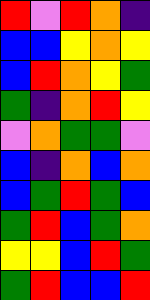[["red", "violet", "red", "orange", "indigo"], ["blue", "blue", "yellow", "orange", "yellow"], ["blue", "red", "orange", "yellow", "green"], ["green", "indigo", "orange", "red", "yellow"], ["violet", "orange", "green", "green", "violet"], ["blue", "indigo", "orange", "blue", "orange"], ["blue", "green", "red", "green", "blue"], ["green", "red", "blue", "green", "orange"], ["yellow", "yellow", "blue", "red", "green"], ["green", "red", "blue", "blue", "red"]]